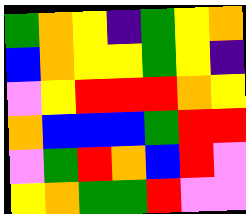[["green", "orange", "yellow", "indigo", "green", "yellow", "orange"], ["blue", "orange", "yellow", "yellow", "green", "yellow", "indigo"], ["violet", "yellow", "red", "red", "red", "orange", "yellow"], ["orange", "blue", "blue", "blue", "green", "red", "red"], ["violet", "green", "red", "orange", "blue", "red", "violet"], ["yellow", "orange", "green", "green", "red", "violet", "violet"]]